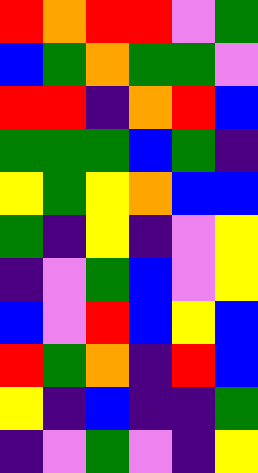[["red", "orange", "red", "red", "violet", "green"], ["blue", "green", "orange", "green", "green", "violet"], ["red", "red", "indigo", "orange", "red", "blue"], ["green", "green", "green", "blue", "green", "indigo"], ["yellow", "green", "yellow", "orange", "blue", "blue"], ["green", "indigo", "yellow", "indigo", "violet", "yellow"], ["indigo", "violet", "green", "blue", "violet", "yellow"], ["blue", "violet", "red", "blue", "yellow", "blue"], ["red", "green", "orange", "indigo", "red", "blue"], ["yellow", "indigo", "blue", "indigo", "indigo", "green"], ["indigo", "violet", "green", "violet", "indigo", "yellow"]]